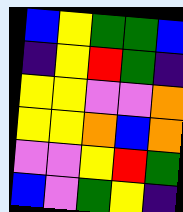[["blue", "yellow", "green", "green", "blue"], ["indigo", "yellow", "red", "green", "indigo"], ["yellow", "yellow", "violet", "violet", "orange"], ["yellow", "yellow", "orange", "blue", "orange"], ["violet", "violet", "yellow", "red", "green"], ["blue", "violet", "green", "yellow", "indigo"]]